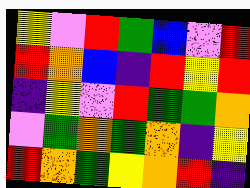[["yellow", "violet", "red", "green", "blue", "violet", "red"], ["red", "orange", "blue", "indigo", "red", "yellow", "red"], ["indigo", "yellow", "violet", "red", "green", "green", "orange"], ["violet", "green", "orange", "green", "orange", "indigo", "yellow"], ["red", "orange", "green", "yellow", "orange", "red", "indigo"]]